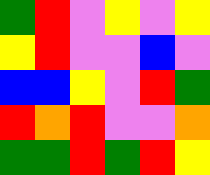[["green", "red", "violet", "yellow", "violet", "yellow"], ["yellow", "red", "violet", "violet", "blue", "violet"], ["blue", "blue", "yellow", "violet", "red", "green"], ["red", "orange", "red", "violet", "violet", "orange"], ["green", "green", "red", "green", "red", "yellow"]]